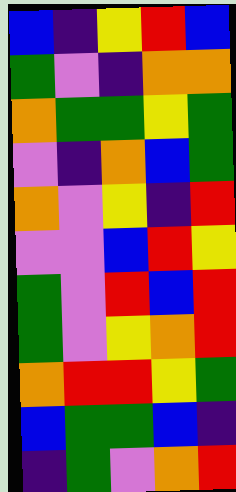[["blue", "indigo", "yellow", "red", "blue"], ["green", "violet", "indigo", "orange", "orange"], ["orange", "green", "green", "yellow", "green"], ["violet", "indigo", "orange", "blue", "green"], ["orange", "violet", "yellow", "indigo", "red"], ["violet", "violet", "blue", "red", "yellow"], ["green", "violet", "red", "blue", "red"], ["green", "violet", "yellow", "orange", "red"], ["orange", "red", "red", "yellow", "green"], ["blue", "green", "green", "blue", "indigo"], ["indigo", "green", "violet", "orange", "red"]]